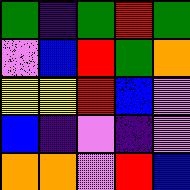[["green", "indigo", "green", "red", "green"], ["violet", "blue", "red", "green", "orange"], ["yellow", "yellow", "red", "blue", "violet"], ["blue", "indigo", "violet", "indigo", "violet"], ["orange", "orange", "violet", "red", "blue"]]